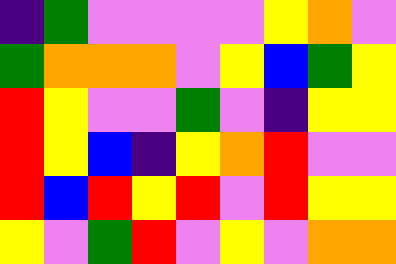[["indigo", "green", "violet", "violet", "violet", "violet", "yellow", "orange", "violet"], ["green", "orange", "orange", "orange", "violet", "yellow", "blue", "green", "yellow"], ["red", "yellow", "violet", "violet", "green", "violet", "indigo", "yellow", "yellow"], ["red", "yellow", "blue", "indigo", "yellow", "orange", "red", "violet", "violet"], ["red", "blue", "red", "yellow", "red", "violet", "red", "yellow", "yellow"], ["yellow", "violet", "green", "red", "violet", "yellow", "violet", "orange", "orange"]]